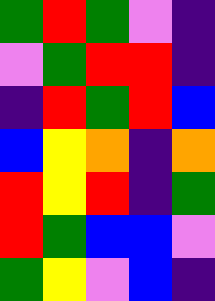[["green", "red", "green", "violet", "indigo"], ["violet", "green", "red", "red", "indigo"], ["indigo", "red", "green", "red", "blue"], ["blue", "yellow", "orange", "indigo", "orange"], ["red", "yellow", "red", "indigo", "green"], ["red", "green", "blue", "blue", "violet"], ["green", "yellow", "violet", "blue", "indigo"]]